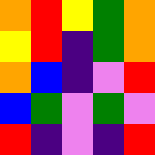[["orange", "red", "yellow", "green", "orange"], ["yellow", "red", "indigo", "green", "orange"], ["orange", "blue", "indigo", "violet", "red"], ["blue", "green", "violet", "green", "violet"], ["red", "indigo", "violet", "indigo", "red"]]